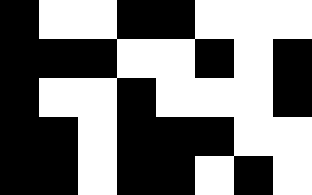[["black", "white", "white", "black", "black", "white", "white", "white"], ["black", "black", "black", "white", "white", "black", "white", "black"], ["black", "white", "white", "black", "white", "white", "white", "black"], ["black", "black", "white", "black", "black", "black", "white", "white"], ["black", "black", "white", "black", "black", "white", "black", "white"]]